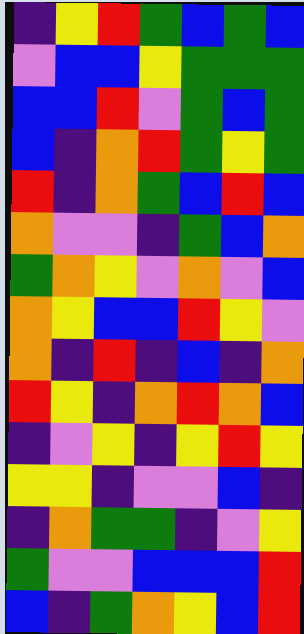[["indigo", "yellow", "red", "green", "blue", "green", "blue"], ["violet", "blue", "blue", "yellow", "green", "green", "green"], ["blue", "blue", "red", "violet", "green", "blue", "green"], ["blue", "indigo", "orange", "red", "green", "yellow", "green"], ["red", "indigo", "orange", "green", "blue", "red", "blue"], ["orange", "violet", "violet", "indigo", "green", "blue", "orange"], ["green", "orange", "yellow", "violet", "orange", "violet", "blue"], ["orange", "yellow", "blue", "blue", "red", "yellow", "violet"], ["orange", "indigo", "red", "indigo", "blue", "indigo", "orange"], ["red", "yellow", "indigo", "orange", "red", "orange", "blue"], ["indigo", "violet", "yellow", "indigo", "yellow", "red", "yellow"], ["yellow", "yellow", "indigo", "violet", "violet", "blue", "indigo"], ["indigo", "orange", "green", "green", "indigo", "violet", "yellow"], ["green", "violet", "violet", "blue", "blue", "blue", "red"], ["blue", "indigo", "green", "orange", "yellow", "blue", "red"]]